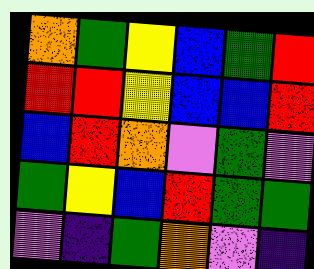[["orange", "green", "yellow", "blue", "green", "red"], ["red", "red", "yellow", "blue", "blue", "red"], ["blue", "red", "orange", "violet", "green", "violet"], ["green", "yellow", "blue", "red", "green", "green"], ["violet", "indigo", "green", "orange", "violet", "indigo"]]